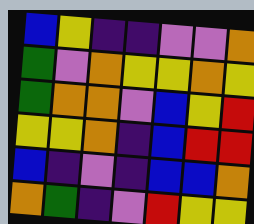[["blue", "yellow", "indigo", "indigo", "violet", "violet", "orange"], ["green", "violet", "orange", "yellow", "yellow", "orange", "yellow"], ["green", "orange", "orange", "violet", "blue", "yellow", "red"], ["yellow", "yellow", "orange", "indigo", "blue", "red", "red"], ["blue", "indigo", "violet", "indigo", "blue", "blue", "orange"], ["orange", "green", "indigo", "violet", "red", "yellow", "yellow"]]